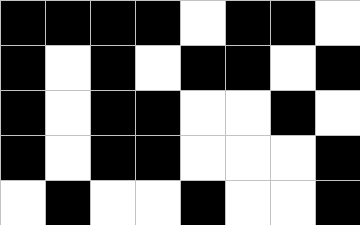[["black", "black", "black", "black", "white", "black", "black", "white"], ["black", "white", "black", "white", "black", "black", "white", "black"], ["black", "white", "black", "black", "white", "white", "black", "white"], ["black", "white", "black", "black", "white", "white", "white", "black"], ["white", "black", "white", "white", "black", "white", "white", "black"]]